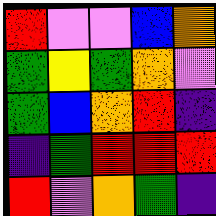[["red", "violet", "violet", "blue", "orange"], ["green", "yellow", "green", "orange", "violet"], ["green", "blue", "orange", "red", "indigo"], ["indigo", "green", "red", "red", "red"], ["red", "violet", "orange", "green", "indigo"]]